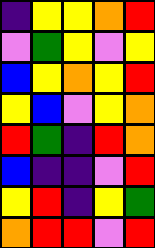[["indigo", "yellow", "yellow", "orange", "red"], ["violet", "green", "yellow", "violet", "yellow"], ["blue", "yellow", "orange", "yellow", "red"], ["yellow", "blue", "violet", "yellow", "orange"], ["red", "green", "indigo", "red", "orange"], ["blue", "indigo", "indigo", "violet", "red"], ["yellow", "red", "indigo", "yellow", "green"], ["orange", "red", "red", "violet", "red"]]